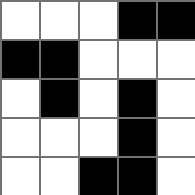[["white", "white", "white", "black", "black"], ["black", "black", "white", "white", "white"], ["white", "black", "white", "black", "white"], ["white", "white", "white", "black", "white"], ["white", "white", "black", "black", "white"]]